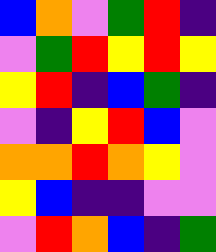[["blue", "orange", "violet", "green", "red", "indigo"], ["violet", "green", "red", "yellow", "red", "yellow"], ["yellow", "red", "indigo", "blue", "green", "indigo"], ["violet", "indigo", "yellow", "red", "blue", "violet"], ["orange", "orange", "red", "orange", "yellow", "violet"], ["yellow", "blue", "indigo", "indigo", "violet", "violet"], ["violet", "red", "orange", "blue", "indigo", "green"]]